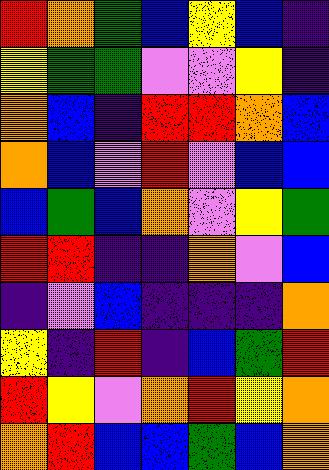[["red", "orange", "green", "blue", "yellow", "blue", "indigo"], ["yellow", "green", "green", "violet", "violet", "yellow", "indigo"], ["orange", "blue", "indigo", "red", "red", "orange", "blue"], ["orange", "blue", "violet", "red", "violet", "blue", "blue"], ["blue", "green", "blue", "orange", "violet", "yellow", "green"], ["red", "red", "indigo", "indigo", "orange", "violet", "blue"], ["indigo", "violet", "blue", "indigo", "indigo", "indigo", "orange"], ["yellow", "indigo", "red", "indigo", "blue", "green", "red"], ["red", "yellow", "violet", "orange", "red", "yellow", "orange"], ["orange", "red", "blue", "blue", "green", "blue", "orange"]]